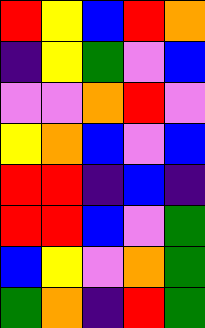[["red", "yellow", "blue", "red", "orange"], ["indigo", "yellow", "green", "violet", "blue"], ["violet", "violet", "orange", "red", "violet"], ["yellow", "orange", "blue", "violet", "blue"], ["red", "red", "indigo", "blue", "indigo"], ["red", "red", "blue", "violet", "green"], ["blue", "yellow", "violet", "orange", "green"], ["green", "orange", "indigo", "red", "green"]]